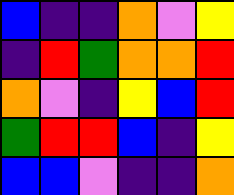[["blue", "indigo", "indigo", "orange", "violet", "yellow"], ["indigo", "red", "green", "orange", "orange", "red"], ["orange", "violet", "indigo", "yellow", "blue", "red"], ["green", "red", "red", "blue", "indigo", "yellow"], ["blue", "blue", "violet", "indigo", "indigo", "orange"]]